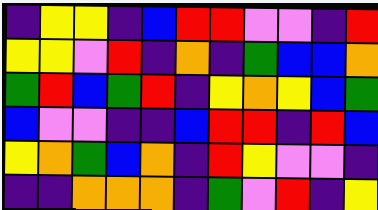[["indigo", "yellow", "yellow", "indigo", "blue", "red", "red", "violet", "violet", "indigo", "red"], ["yellow", "yellow", "violet", "red", "indigo", "orange", "indigo", "green", "blue", "blue", "orange"], ["green", "red", "blue", "green", "red", "indigo", "yellow", "orange", "yellow", "blue", "green"], ["blue", "violet", "violet", "indigo", "indigo", "blue", "red", "red", "indigo", "red", "blue"], ["yellow", "orange", "green", "blue", "orange", "indigo", "red", "yellow", "violet", "violet", "indigo"], ["indigo", "indigo", "orange", "orange", "orange", "indigo", "green", "violet", "red", "indigo", "yellow"]]